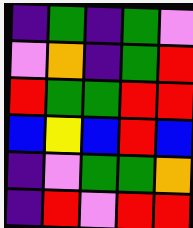[["indigo", "green", "indigo", "green", "violet"], ["violet", "orange", "indigo", "green", "red"], ["red", "green", "green", "red", "red"], ["blue", "yellow", "blue", "red", "blue"], ["indigo", "violet", "green", "green", "orange"], ["indigo", "red", "violet", "red", "red"]]